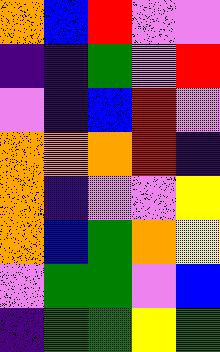[["orange", "blue", "red", "violet", "violet"], ["indigo", "indigo", "green", "violet", "red"], ["violet", "indigo", "blue", "red", "violet"], ["orange", "orange", "orange", "red", "indigo"], ["orange", "indigo", "violet", "violet", "yellow"], ["orange", "blue", "green", "orange", "yellow"], ["violet", "green", "green", "violet", "blue"], ["indigo", "green", "green", "yellow", "green"]]